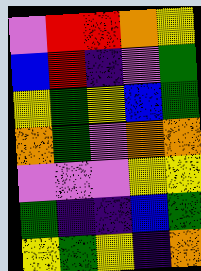[["violet", "red", "red", "orange", "yellow"], ["blue", "red", "indigo", "violet", "green"], ["yellow", "green", "yellow", "blue", "green"], ["orange", "green", "violet", "orange", "orange"], ["violet", "violet", "violet", "yellow", "yellow"], ["green", "indigo", "indigo", "blue", "green"], ["yellow", "green", "yellow", "indigo", "orange"]]